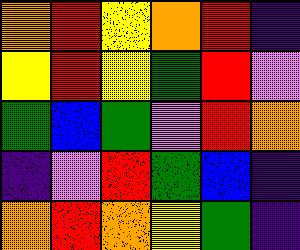[["orange", "red", "yellow", "orange", "red", "indigo"], ["yellow", "red", "yellow", "green", "red", "violet"], ["green", "blue", "green", "violet", "red", "orange"], ["indigo", "violet", "red", "green", "blue", "indigo"], ["orange", "red", "orange", "yellow", "green", "indigo"]]